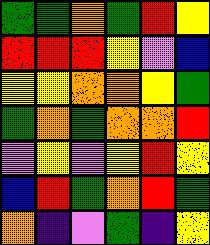[["green", "green", "orange", "green", "red", "yellow"], ["red", "red", "red", "yellow", "violet", "blue"], ["yellow", "yellow", "orange", "orange", "yellow", "green"], ["green", "orange", "green", "orange", "orange", "red"], ["violet", "yellow", "violet", "yellow", "red", "yellow"], ["blue", "red", "green", "orange", "red", "green"], ["orange", "indigo", "violet", "green", "indigo", "yellow"]]